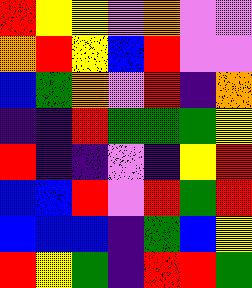[["red", "yellow", "yellow", "violet", "orange", "violet", "violet"], ["orange", "red", "yellow", "blue", "red", "violet", "violet"], ["blue", "green", "orange", "violet", "red", "indigo", "orange"], ["indigo", "indigo", "red", "green", "green", "green", "yellow"], ["red", "indigo", "indigo", "violet", "indigo", "yellow", "red"], ["blue", "blue", "red", "violet", "red", "green", "red"], ["blue", "blue", "blue", "indigo", "green", "blue", "yellow"], ["red", "yellow", "green", "indigo", "red", "red", "green"]]